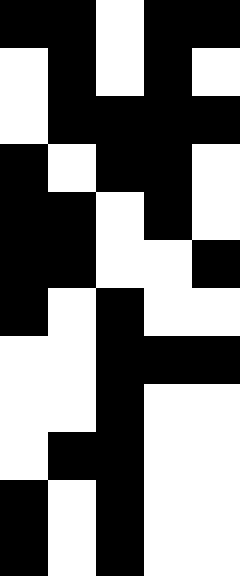[["black", "black", "white", "black", "black"], ["white", "black", "white", "black", "white"], ["white", "black", "black", "black", "black"], ["black", "white", "black", "black", "white"], ["black", "black", "white", "black", "white"], ["black", "black", "white", "white", "black"], ["black", "white", "black", "white", "white"], ["white", "white", "black", "black", "black"], ["white", "white", "black", "white", "white"], ["white", "black", "black", "white", "white"], ["black", "white", "black", "white", "white"], ["black", "white", "black", "white", "white"]]